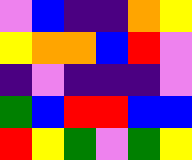[["violet", "blue", "indigo", "indigo", "orange", "yellow"], ["yellow", "orange", "orange", "blue", "red", "violet"], ["indigo", "violet", "indigo", "indigo", "indigo", "violet"], ["green", "blue", "red", "red", "blue", "blue"], ["red", "yellow", "green", "violet", "green", "yellow"]]